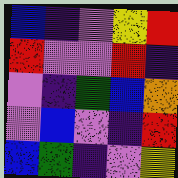[["blue", "indigo", "violet", "yellow", "red"], ["red", "violet", "violet", "red", "indigo"], ["violet", "indigo", "green", "blue", "orange"], ["violet", "blue", "violet", "indigo", "red"], ["blue", "green", "indigo", "violet", "yellow"]]